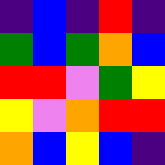[["indigo", "blue", "indigo", "red", "indigo"], ["green", "blue", "green", "orange", "blue"], ["red", "red", "violet", "green", "yellow"], ["yellow", "violet", "orange", "red", "red"], ["orange", "blue", "yellow", "blue", "indigo"]]